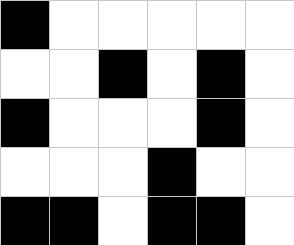[["black", "white", "white", "white", "white", "white"], ["white", "white", "black", "white", "black", "white"], ["black", "white", "white", "white", "black", "white"], ["white", "white", "white", "black", "white", "white"], ["black", "black", "white", "black", "black", "white"]]